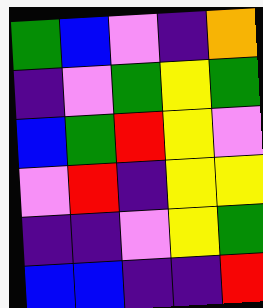[["green", "blue", "violet", "indigo", "orange"], ["indigo", "violet", "green", "yellow", "green"], ["blue", "green", "red", "yellow", "violet"], ["violet", "red", "indigo", "yellow", "yellow"], ["indigo", "indigo", "violet", "yellow", "green"], ["blue", "blue", "indigo", "indigo", "red"]]